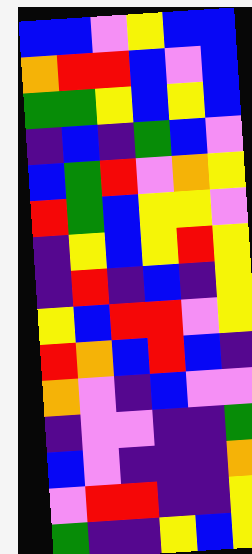[["blue", "blue", "violet", "yellow", "blue", "blue"], ["orange", "red", "red", "blue", "violet", "blue"], ["green", "green", "yellow", "blue", "yellow", "blue"], ["indigo", "blue", "indigo", "green", "blue", "violet"], ["blue", "green", "red", "violet", "orange", "yellow"], ["red", "green", "blue", "yellow", "yellow", "violet"], ["indigo", "yellow", "blue", "yellow", "red", "yellow"], ["indigo", "red", "indigo", "blue", "indigo", "yellow"], ["yellow", "blue", "red", "red", "violet", "yellow"], ["red", "orange", "blue", "red", "blue", "indigo"], ["orange", "violet", "indigo", "blue", "violet", "violet"], ["indigo", "violet", "violet", "indigo", "indigo", "green"], ["blue", "violet", "indigo", "indigo", "indigo", "orange"], ["violet", "red", "red", "indigo", "indigo", "yellow"], ["green", "indigo", "indigo", "yellow", "blue", "yellow"]]